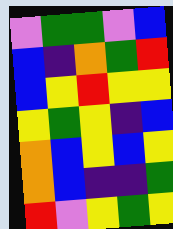[["violet", "green", "green", "violet", "blue"], ["blue", "indigo", "orange", "green", "red"], ["blue", "yellow", "red", "yellow", "yellow"], ["yellow", "green", "yellow", "indigo", "blue"], ["orange", "blue", "yellow", "blue", "yellow"], ["orange", "blue", "indigo", "indigo", "green"], ["red", "violet", "yellow", "green", "yellow"]]